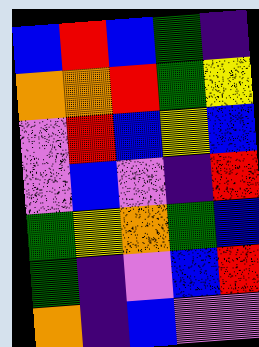[["blue", "red", "blue", "green", "indigo"], ["orange", "orange", "red", "green", "yellow"], ["violet", "red", "blue", "yellow", "blue"], ["violet", "blue", "violet", "indigo", "red"], ["green", "yellow", "orange", "green", "blue"], ["green", "indigo", "violet", "blue", "red"], ["orange", "indigo", "blue", "violet", "violet"]]